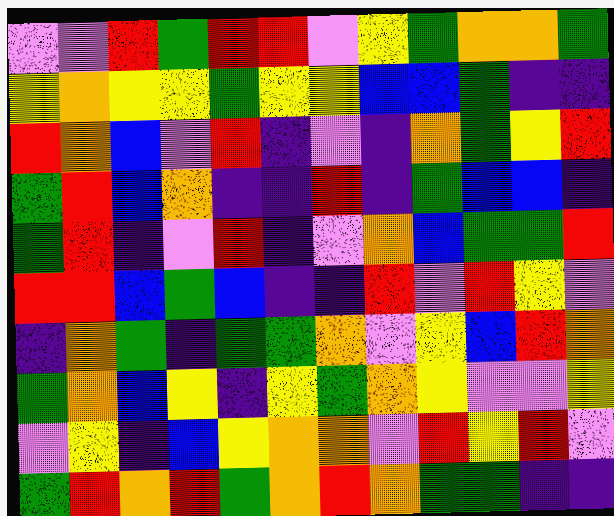[["violet", "violet", "red", "green", "red", "red", "violet", "yellow", "green", "orange", "orange", "green"], ["yellow", "orange", "yellow", "yellow", "green", "yellow", "yellow", "blue", "blue", "green", "indigo", "indigo"], ["red", "orange", "blue", "violet", "red", "indigo", "violet", "indigo", "orange", "green", "yellow", "red"], ["green", "red", "blue", "orange", "indigo", "indigo", "red", "indigo", "green", "blue", "blue", "indigo"], ["green", "red", "indigo", "violet", "red", "indigo", "violet", "orange", "blue", "green", "green", "red"], ["red", "red", "blue", "green", "blue", "indigo", "indigo", "red", "violet", "red", "yellow", "violet"], ["indigo", "orange", "green", "indigo", "green", "green", "orange", "violet", "yellow", "blue", "red", "orange"], ["green", "orange", "blue", "yellow", "indigo", "yellow", "green", "orange", "yellow", "violet", "violet", "yellow"], ["violet", "yellow", "indigo", "blue", "yellow", "orange", "orange", "violet", "red", "yellow", "red", "violet"], ["green", "red", "orange", "red", "green", "orange", "red", "orange", "green", "green", "indigo", "indigo"]]